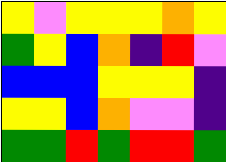[["yellow", "violet", "yellow", "yellow", "yellow", "orange", "yellow"], ["green", "yellow", "blue", "orange", "indigo", "red", "violet"], ["blue", "blue", "blue", "yellow", "yellow", "yellow", "indigo"], ["yellow", "yellow", "blue", "orange", "violet", "violet", "indigo"], ["green", "green", "red", "green", "red", "red", "green"]]